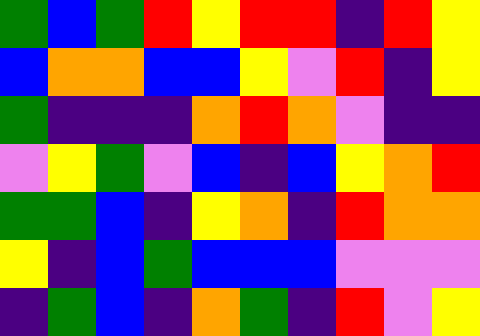[["green", "blue", "green", "red", "yellow", "red", "red", "indigo", "red", "yellow"], ["blue", "orange", "orange", "blue", "blue", "yellow", "violet", "red", "indigo", "yellow"], ["green", "indigo", "indigo", "indigo", "orange", "red", "orange", "violet", "indigo", "indigo"], ["violet", "yellow", "green", "violet", "blue", "indigo", "blue", "yellow", "orange", "red"], ["green", "green", "blue", "indigo", "yellow", "orange", "indigo", "red", "orange", "orange"], ["yellow", "indigo", "blue", "green", "blue", "blue", "blue", "violet", "violet", "violet"], ["indigo", "green", "blue", "indigo", "orange", "green", "indigo", "red", "violet", "yellow"]]